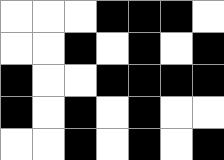[["white", "white", "white", "black", "black", "black", "white"], ["white", "white", "black", "white", "black", "white", "black"], ["black", "white", "white", "black", "black", "black", "black"], ["black", "white", "black", "white", "black", "white", "white"], ["white", "white", "black", "white", "black", "white", "black"]]